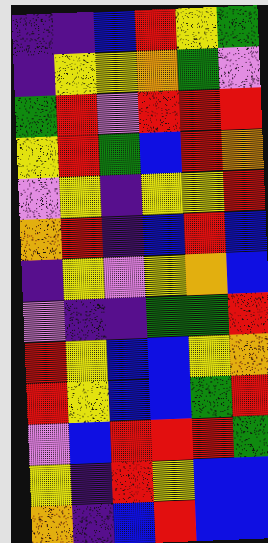[["indigo", "indigo", "blue", "red", "yellow", "green"], ["indigo", "yellow", "yellow", "orange", "green", "violet"], ["green", "red", "violet", "red", "red", "red"], ["yellow", "red", "green", "blue", "red", "orange"], ["violet", "yellow", "indigo", "yellow", "yellow", "red"], ["orange", "red", "indigo", "blue", "red", "blue"], ["indigo", "yellow", "violet", "yellow", "orange", "blue"], ["violet", "indigo", "indigo", "green", "green", "red"], ["red", "yellow", "blue", "blue", "yellow", "orange"], ["red", "yellow", "blue", "blue", "green", "red"], ["violet", "blue", "red", "red", "red", "green"], ["yellow", "indigo", "red", "yellow", "blue", "blue"], ["orange", "indigo", "blue", "red", "blue", "blue"]]